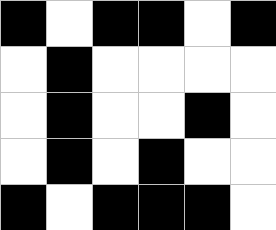[["black", "white", "black", "black", "white", "black"], ["white", "black", "white", "white", "white", "white"], ["white", "black", "white", "white", "black", "white"], ["white", "black", "white", "black", "white", "white"], ["black", "white", "black", "black", "black", "white"]]